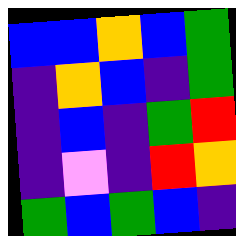[["blue", "blue", "orange", "blue", "green"], ["indigo", "orange", "blue", "indigo", "green"], ["indigo", "blue", "indigo", "green", "red"], ["indigo", "violet", "indigo", "red", "orange"], ["green", "blue", "green", "blue", "indigo"]]